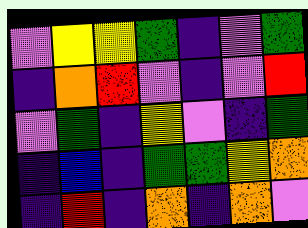[["violet", "yellow", "yellow", "green", "indigo", "violet", "green"], ["indigo", "orange", "red", "violet", "indigo", "violet", "red"], ["violet", "green", "indigo", "yellow", "violet", "indigo", "green"], ["indigo", "blue", "indigo", "green", "green", "yellow", "orange"], ["indigo", "red", "indigo", "orange", "indigo", "orange", "violet"]]